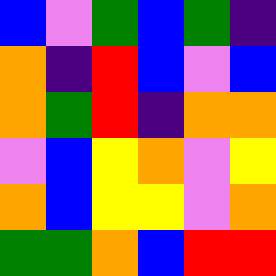[["blue", "violet", "green", "blue", "green", "indigo"], ["orange", "indigo", "red", "blue", "violet", "blue"], ["orange", "green", "red", "indigo", "orange", "orange"], ["violet", "blue", "yellow", "orange", "violet", "yellow"], ["orange", "blue", "yellow", "yellow", "violet", "orange"], ["green", "green", "orange", "blue", "red", "red"]]